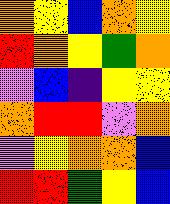[["orange", "yellow", "blue", "orange", "yellow"], ["red", "orange", "yellow", "green", "orange"], ["violet", "blue", "indigo", "yellow", "yellow"], ["orange", "red", "red", "violet", "orange"], ["violet", "yellow", "orange", "orange", "blue"], ["red", "red", "green", "yellow", "blue"]]